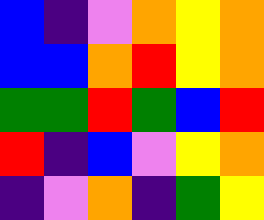[["blue", "indigo", "violet", "orange", "yellow", "orange"], ["blue", "blue", "orange", "red", "yellow", "orange"], ["green", "green", "red", "green", "blue", "red"], ["red", "indigo", "blue", "violet", "yellow", "orange"], ["indigo", "violet", "orange", "indigo", "green", "yellow"]]